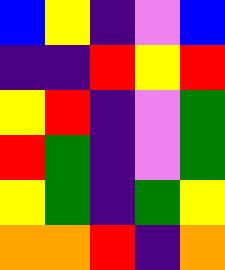[["blue", "yellow", "indigo", "violet", "blue"], ["indigo", "indigo", "red", "yellow", "red"], ["yellow", "red", "indigo", "violet", "green"], ["red", "green", "indigo", "violet", "green"], ["yellow", "green", "indigo", "green", "yellow"], ["orange", "orange", "red", "indigo", "orange"]]